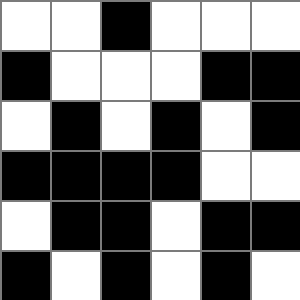[["white", "white", "black", "white", "white", "white"], ["black", "white", "white", "white", "black", "black"], ["white", "black", "white", "black", "white", "black"], ["black", "black", "black", "black", "white", "white"], ["white", "black", "black", "white", "black", "black"], ["black", "white", "black", "white", "black", "white"]]